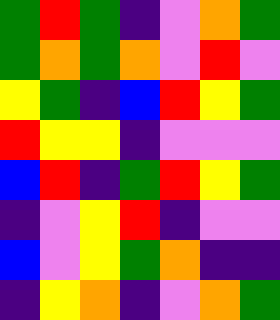[["green", "red", "green", "indigo", "violet", "orange", "green"], ["green", "orange", "green", "orange", "violet", "red", "violet"], ["yellow", "green", "indigo", "blue", "red", "yellow", "green"], ["red", "yellow", "yellow", "indigo", "violet", "violet", "violet"], ["blue", "red", "indigo", "green", "red", "yellow", "green"], ["indigo", "violet", "yellow", "red", "indigo", "violet", "violet"], ["blue", "violet", "yellow", "green", "orange", "indigo", "indigo"], ["indigo", "yellow", "orange", "indigo", "violet", "orange", "green"]]